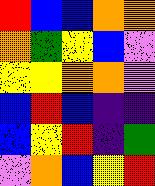[["red", "blue", "blue", "orange", "orange"], ["orange", "green", "yellow", "blue", "violet"], ["yellow", "yellow", "orange", "orange", "violet"], ["blue", "red", "blue", "indigo", "indigo"], ["blue", "yellow", "red", "indigo", "green"], ["violet", "orange", "blue", "yellow", "red"]]